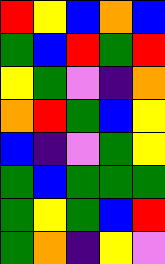[["red", "yellow", "blue", "orange", "blue"], ["green", "blue", "red", "green", "red"], ["yellow", "green", "violet", "indigo", "orange"], ["orange", "red", "green", "blue", "yellow"], ["blue", "indigo", "violet", "green", "yellow"], ["green", "blue", "green", "green", "green"], ["green", "yellow", "green", "blue", "red"], ["green", "orange", "indigo", "yellow", "violet"]]